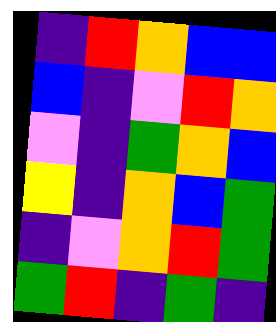[["indigo", "red", "orange", "blue", "blue"], ["blue", "indigo", "violet", "red", "orange"], ["violet", "indigo", "green", "orange", "blue"], ["yellow", "indigo", "orange", "blue", "green"], ["indigo", "violet", "orange", "red", "green"], ["green", "red", "indigo", "green", "indigo"]]